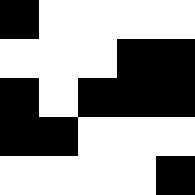[["black", "white", "white", "white", "white"], ["white", "white", "white", "black", "black"], ["black", "white", "black", "black", "black"], ["black", "black", "white", "white", "white"], ["white", "white", "white", "white", "black"]]